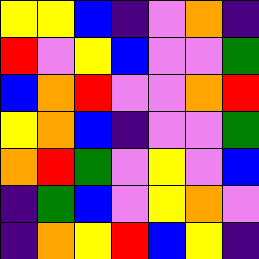[["yellow", "yellow", "blue", "indigo", "violet", "orange", "indigo"], ["red", "violet", "yellow", "blue", "violet", "violet", "green"], ["blue", "orange", "red", "violet", "violet", "orange", "red"], ["yellow", "orange", "blue", "indigo", "violet", "violet", "green"], ["orange", "red", "green", "violet", "yellow", "violet", "blue"], ["indigo", "green", "blue", "violet", "yellow", "orange", "violet"], ["indigo", "orange", "yellow", "red", "blue", "yellow", "indigo"]]